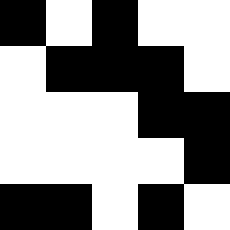[["black", "white", "black", "white", "white"], ["white", "black", "black", "black", "white"], ["white", "white", "white", "black", "black"], ["white", "white", "white", "white", "black"], ["black", "black", "white", "black", "white"]]